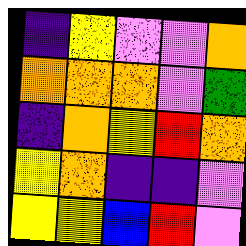[["indigo", "yellow", "violet", "violet", "orange"], ["orange", "orange", "orange", "violet", "green"], ["indigo", "orange", "yellow", "red", "orange"], ["yellow", "orange", "indigo", "indigo", "violet"], ["yellow", "yellow", "blue", "red", "violet"]]